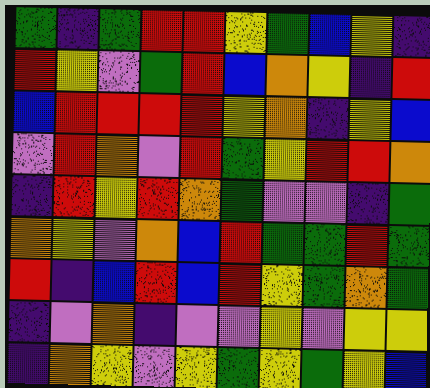[["green", "indigo", "green", "red", "red", "yellow", "green", "blue", "yellow", "indigo"], ["red", "yellow", "violet", "green", "red", "blue", "orange", "yellow", "indigo", "red"], ["blue", "red", "red", "red", "red", "yellow", "orange", "indigo", "yellow", "blue"], ["violet", "red", "orange", "violet", "red", "green", "yellow", "red", "red", "orange"], ["indigo", "red", "yellow", "red", "orange", "green", "violet", "violet", "indigo", "green"], ["orange", "yellow", "violet", "orange", "blue", "red", "green", "green", "red", "green"], ["red", "indigo", "blue", "red", "blue", "red", "yellow", "green", "orange", "green"], ["indigo", "violet", "orange", "indigo", "violet", "violet", "yellow", "violet", "yellow", "yellow"], ["indigo", "orange", "yellow", "violet", "yellow", "green", "yellow", "green", "yellow", "blue"]]